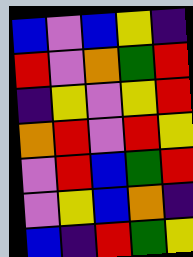[["blue", "violet", "blue", "yellow", "indigo"], ["red", "violet", "orange", "green", "red"], ["indigo", "yellow", "violet", "yellow", "red"], ["orange", "red", "violet", "red", "yellow"], ["violet", "red", "blue", "green", "red"], ["violet", "yellow", "blue", "orange", "indigo"], ["blue", "indigo", "red", "green", "yellow"]]